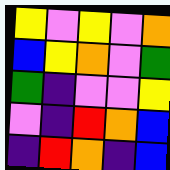[["yellow", "violet", "yellow", "violet", "orange"], ["blue", "yellow", "orange", "violet", "green"], ["green", "indigo", "violet", "violet", "yellow"], ["violet", "indigo", "red", "orange", "blue"], ["indigo", "red", "orange", "indigo", "blue"]]